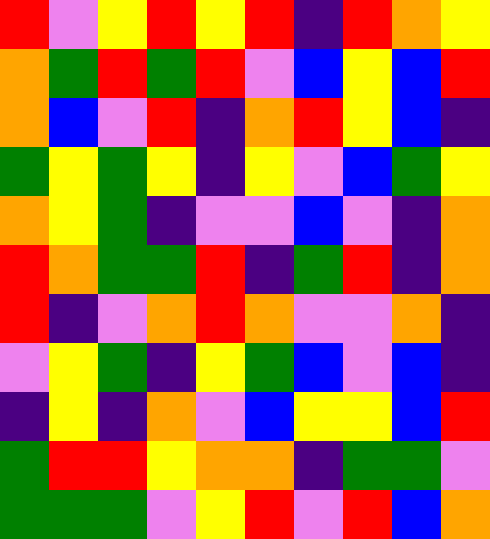[["red", "violet", "yellow", "red", "yellow", "red", "indigo", "red", "orange", "yellow"], ["orange", "green", "red", "green", "red", "violet", "blue", "yellow", "blue", "red"], ["orange", "blue", "violet", "red", "indigo", "orange", "red", "yellow", "blue", "indigo"], ["green", "yellow", "green", "yellow", "indigo", "yellow", "violet", "blue", "green", "yellow"], ["orange", "yellow", "green", "indigo", "violet", "violet", "blue", "violet", "indigo", "orange"], ["red", "orange", "green", "green", "red", "indigo", "green", "red", "indigo", "orange"], ["red", "indigo", "violet", "orange", "red", "orange", "violet", "violet", "orange", "indigo"], ["violet", "yellow", "green", "indigo", "yellow", "green", "blue", "violet", "blue", "indigo"], ["indigo", "yellow", "indigo", "orange", "violet", "blue", "yellow", "yellow", "blue", "red"], ["green", "red", "red", "yellow", "orange", "orange", "indigo", "green", "green", "violet"], ["green", "green", "green", "violet", "yellow", "red", "violet", "red", "blue", "orange"]]